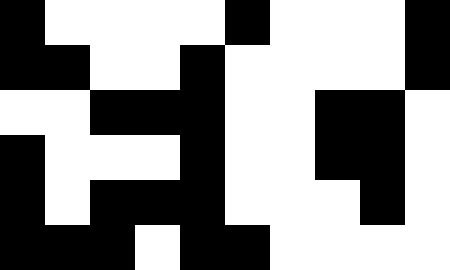[["black", "white", "white", "white", "white", "black", "white", "white", "white", "black"], ["black", "black", "white", "white", "black", "white", "white", "white", "white", "black"], ["white", "white", "black", "black", "black", "white", "white", "black", "black", "white"], ["black", "white", "white", "white", "black", "white", "white", "black", "black", "white"], ["black", "white", "black", "black", "black", "white", "white", "white", "black", "white"], ["black", "black", "black", "white", "black", "black", "white", "white", "white", "white"]]